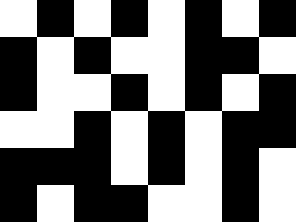[["white", "black", "white", "black", "white", "black", "white", "black"], ["black", "white", "black", "white", "white", "black", "black", "white"], ["black", "white", "white", "black", "white", "black", "white", "black"], ["white", "white", "black", "white", "black", "white", "black", "black"], ["black", "black", "black", "white", "black", "white", "black", "white"], ["black", "white", "black", "black", "white", "white", "black", "white"]]